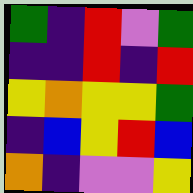[["green", "indigo", "red", "violet", "green"], ["indigo", "indigo", "red", "indigo", "red"], ["yellow", "orange", "yellow", "yellow", "green"], ["indigo", "blue", "yellow", "red", "blue"], ["orange", "indigo", "violet", "violet", "yellow"]]